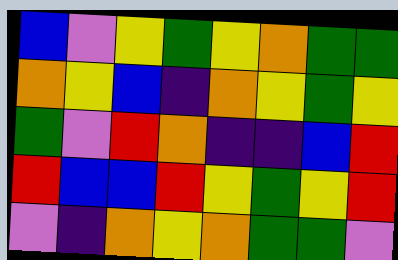[["blue", "violet", "yellow", "green", "yellow", "orange", "green", "green"], ["orange", "yellow", "blue", "indigo", "orange", "yellow", "green", "yellow"], ["green", "violet", "red", "orange", "indigo", "indigo", "blue", "red"], ["red", "blue", "blue", "red", "yellow", "green", "yellow", "red"], ["violet", "indigo", "orange", "yellow", "orange", "green", "green", "violet"]]